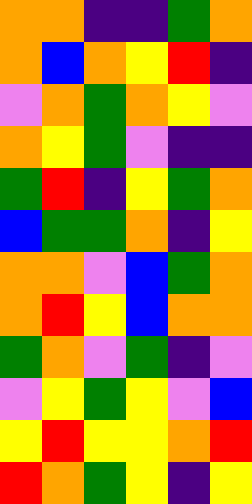[["orange", "orange", "indigo", "indigo", "green", "orange"], ["orange", "blue", "orange", "yellow", "red", "indigo"], ["violet", "orange", "green", "orange", "yellow", "violet"], ["orange", "yellow", "green", "violet", "indigo", "indigo"], ["green", "red", "indigo", "yellow", "green", "orange"], ["blue", "green", "green", "orange", "indigo", "yellow"], ["orange", "orange", "violet", "blue", "green", "orange"], ["orange", "red", "yellow", "blue", "orange", "orange"], ["green", "orange", "violet", "green", "indigo", "violet"], ["violet", "yellow", "green", "yellow", "violet", "blue"], ["yellow", "red", "yellow", "yellow", "orange", "red"], ["red", "orange", "green", "yellow", "indigo", "yellow"]]